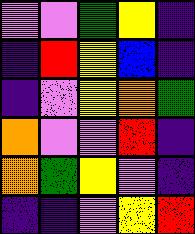[["violet", "violet", "green", "yellow", "indigo"], ["indigo", "red", "yellow", "blue", "indigo"], ["indigo", "violet", "yellow", "orange", "green"], ["orange", "violet", "violet", "red", "indigo"], ["orange", "green", "yellow", "violet", "indigo"], ["indigo", "indigo", "violet", "yellow", "red"]]